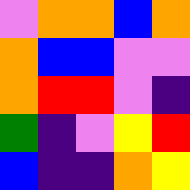[["violet", "orange", "orange", "blue", "orange"], ["orange", "blue", "blue", "violet", "violet"], ["orange", "red", "red", "violet", "indigo"], ["green", "indigo", "violet", "yellow", "red"], ["blue", "indigo", "indigo", "orange", "yellow"]]